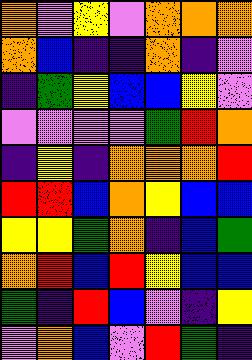[["orange", "violet", "yellow", "violet", "orange", "orange", "orange"], ["orange", "blue", "indigo", "indigo", "orange", "indigo", "violet"], ["indigo", "green", "yellow", "blue", "blue", "yellow", "violet"], ["violet", "violet", "violet", "violet", "green", "red", "orange"], ["indigo", "yellow", "indigo", "orange", "orange", "orange", "red"], ["red", "red", "blue", "orange", "yellow", "blue", "blue"], ["yellow", "yellow", "green", "orange", "indigo", "blue", "green"], ["orange", "red", "blue", "red", "yellow", "blue", "blue"], ["green", "indigo", "red", "blue", "violet", "indigo", "yellow"], ["violet", "orange", "blue", "violet", "red", "green", "indigo"]]